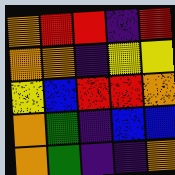[["orange", "red", "red", "indigo", "red"], ["orange", "orange", "indigo", "yellow", "yellow"], ["yellow", "blue", "red", "red", "orange"], ["orange", "green", "indigo", "blue", "blue"], ["orange", "green", "indigo", "indigo", "orange"]]